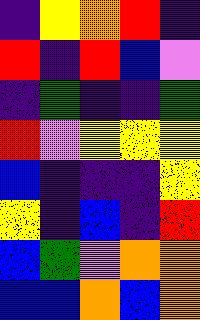[["indigo", "yellow", "orange", "red", "indigo"], ["red", "indigo", "red", "blue", "violet"], ["indigo", "green", "indigo", "indigo", "green"], ["red", "violet", "yellow", "yellow", "yellow"], ["blue", "indigo", "indigo", "indigo", "yellow"], ["yellow", "indigo", "blue", "indigo", "red"], ["blue", "green", "violet", "orange", "orange"], ["blue", "blue", "orange", "blue", "orange"]]